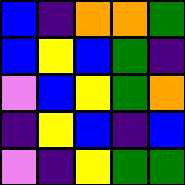[["blue", "indigo", "orange", "orange", "green"], ["blue", "yellow", "blue", "green", "indigo"], ["violet", "blue", "yellow", "green", "orange"], ["indigo", "yellow", "blue", "indigo", "blue"], ["violet", "indigo", "yellow", "green", "green"]]